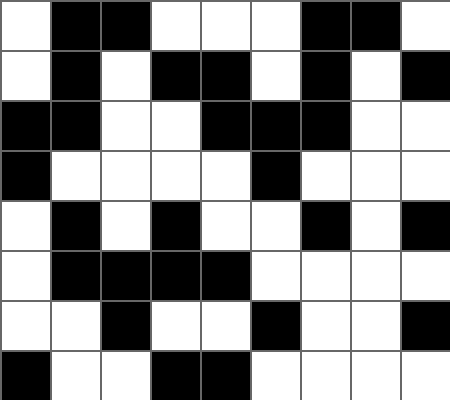[["white", "black", "black", "white", "white", "white", "black", "black", "white"], ["white", "black", "white", "black", "black", "white", "black", "white", "black"], ["black", "black", "white", "white", "black", "black", "black", "white", "white"], ["black", "white", "white", "white", "white", "black", "white", "white", "white"], ["white", "black", "white", "black", "white", "white", "black", "white", "black"], ["white", "black", "black", "black", "black", "white", "white", "white", "white"], ["white", "white", "black", "white", "white", "black", "white", "white", "black"], ["black", "white", "white", "black", "black", "white", "white", "white", "white"]]